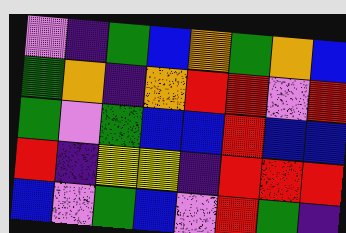[["violet", "indigo", "green", "blue", "orange", "green", "orange", "blue"], ["green", "orange", "indigo", "orange", "red", "red", "violet", "red"], ["green", "violet", "green", "blue", "blue", "red", "blue", "blue"], ["red", "indigo", "yellow", "yellow", "indigo", "red", "red", "red"], ["blue", "violet", "green", "blue", "violet", "red", "green", "indigo"]]